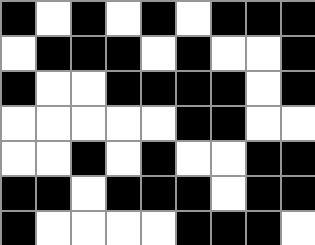[["black", "white", "black", "white", "black", "white", "black", "black", "black"], ["white", "black", "black", "black", "white", "black", "white", "white", "black"], ["black", "white", "white", "black", "black", "black", "black", "white", "black"], ["white", "white", "white", "white", "white", "black", "black", "white", "white"], ["white", "white", "black", "white", "black", "white", "white", "black", "black"], ["black", "black", "white", "black", "black", "black", "white", "black", "black"], ["black", "white", "white", "white", "white", "black", "black", "black", "white"]]